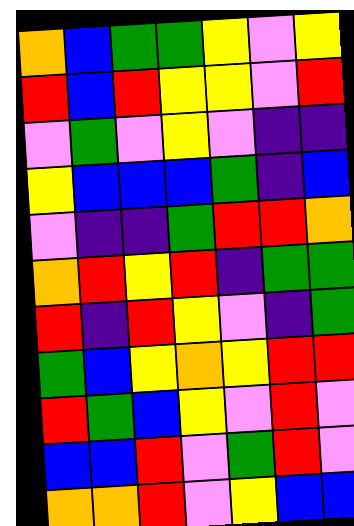[["orange", "blue", "green", "green", "yellow", "violet", "yellow"], ["red", "blue", "red", "yellow", "yellow", "violet", "red"], ["violet", "green", "violet", "yellow", "violet", "indigo", "indigo"], ["yellow", "blue", "blue", "blue", "green", "indigo", "blue"], ["violet", "indigo", "indigo", "green", "red", "red", "orange"], ["orange", "red", "yellow", "red", "indigo", "green", "green"], ["red", "indigo", "red", "yellow", "violet", "indigo", "green"], ["green", "blue", "yellow", "orange", "yellow", "red", "red"], ["red", "green", "blue", "yellow", "violet", "red", "violet"], ["blue", "blue", "red", "violet", "green", "red", "violet"], ["orange", "orange", "red", "violet", "yellow", "blue", "blue"]]